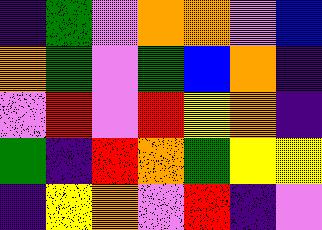[["indigo", "green", "violet", "orange", "orange", "violet", "blue"], ["orange", "green", "violet", "green", "blue", "orange", "indigo"], ["violet", "red", "violet", "red", "yellow", "orange", "indigo"], ["green", "indigo", "red", "orange", "green", "yellow", "yellow"], ["indigo", "yellow", "orange", "violet", "red", "indigo", "violet"]]